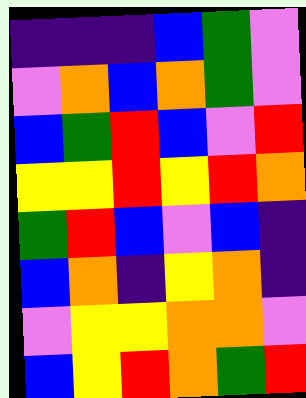[["indigo", "indigo", "indigo", "blue", "green", "violet"], ["violet", "orange", "blue", "orange", "green", "violet"], ["blue", "green", "red", "blue", "violet", "red"], ["yellow", "yellow", "red", "yellow", "red", "orange"], ["green", "red", "blue", "violet", "blue", "indigo"], ["blue", "orange", "indigo", "yellow", "orange", "indigo"], ["violet", "yellow", "yellow", "orange", "orange", "violet"], ["blue", "yellow", "red", "orange", "green", "red"]]